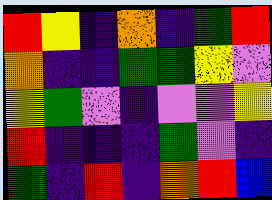[["red", "yellow", "indigo", "orange", "indigo", "green", "red"], ["orange", "indigo", "indigo", "green", "green", "yellow", "violet"], ["yellow", "green", "violet", "indigo", "violet", "violet", "yellow"], ["red", "indigo", "indigo", "indigo", "green", "violet", "indigo"], ["green", "indigo", "red", "indigo", "orange", "red", "blue"]]